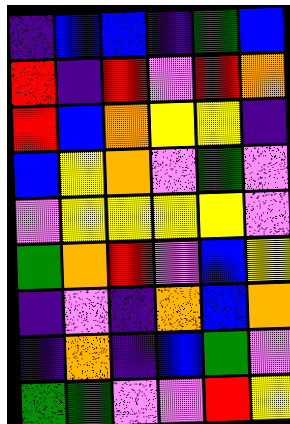[["indigo", "blue", "blue", "indigo", "green", "blue"], ["red", "indigo", "red", "violet", "red", "orange"], ["red", "blue", "orange", "yellow", "yellow", "indigo"], ["blue", "yellow", "orange", "violet", "green", "violet"], ["violet", "yellow", "yellow", "yellow", "yellow", "violet"], ["green", "orange", "red", "violet", "blue", "yellow"], ["indigo", "violet", "indigo", "orange", "blue", "orange"], ["indigo", "orange", "indigo", "blue", "green", "violet"], ["green", "green", "violet", "violet", "red", "yellow"]]